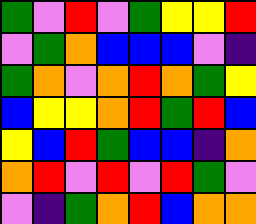[["green", "violet", "red", "violet", "green", "yellow", "yellow", "red"], ["violet", "green", "orange", "blue", "blue", "blue", "violet", "indigo"], ["green", "orange", "violet", "orange", "red", "orange", "green", "yellow"], ["blue", "yellow", "yellow", "orange", "red", "green", "red", "blue"], ["yellow", "blue", "red", "green", "blue", "blue", "indigo", "orange"], ["orange", "red", "violet", "red", "violet", "red", "green", "violet"], ["violet", "indigo", "green", "orange", "red", "blue", "orange", "orange"]]